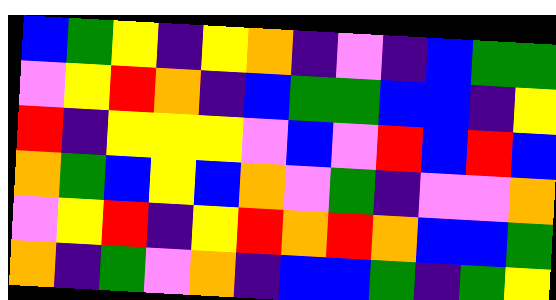[["blue", "green", "yellow", "indigo", "yellow", "orange", "indigo", "violet", "indigo", "blue", "green", "green"], ["violet", "yellow", "red", "orange", "indigo", "blue", "green", "green", "blue", "blue", "indigo", "yellow"], ["red", "indigo", "yellow", "yellow", "yellow", "violet", "blue", "violet", "red", "blue", "red", "blue"], ["orange", "green", "blue", "yellow", "blue", "orange", "violet", "green", "indigo", "violet", "violet", "orange"], ["violet", "yellow", "red", "indigo", "yellow", "red", "orange", "red", "orange", "blue", "blue", "green"], ["orange", "indigo", "green", "violet", "orange", "indigo", "blue", "blue", "green", "indigo", "green", "yellow"]]